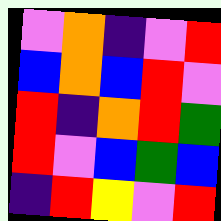[["violet", "orange", "indigo", "violet", "red"], ["blue", "orange", "blue", "red", "violet"], ["red", "indigo", "orange", "red", "green"], ["red", "violet", "blue", "green", "blue"], ["indigo", "red", "yellow", "violet", "red"]]